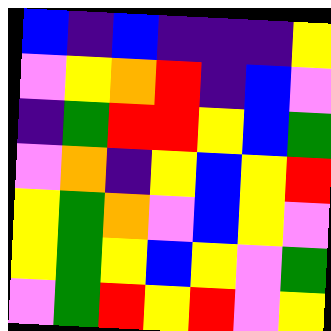[["blue", "indigo", "blue", "indigo", "indigo", "indigo", "yellow"], ["violet", "yellow", "orange", "red", "indigo", "blue", "violet"], ["indigo", "green", "red", "red", "yellow", "blue", "green"], ["violet", "orange", "indigo", "yellow", "blue", "yellow", "red"], ["yellow", "green", "orange", "violet", "blue", "yellow", "violet"], ["yellow", "green", "yellow", "blue", "yellow", "violet", "green"], ["violet", "green", "red", "yellow", "red", "violet", "yellow"]]